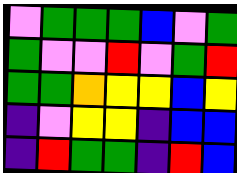[["violet", "green", "green", "green", "blue", "violet", "green"], ["green", "violet", "violet", "red", "violet", "green", "red"], ["green", "green", "orange", "yellow", "yellow", "blue", "yellow"], ["indigo", "violet", "yellow", "yellow", "indigo", "blue", "blue"], ["indigo", "red", "green", "green", "indigo", "red", "blue"]]